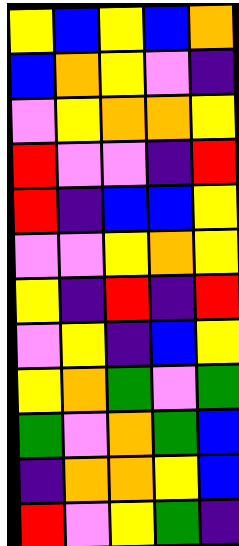[["yellow", "blue", "yellow", "blue", "orange"], ["blue", "orange", "yellow", "violet", "indigo"], ["violet", "yellow", "orange", "orange", "yellow"], ["red", "violet", "violet", "indigo", "red"], ["red", "indigo", "blue", "blue", "yellow"], ["violet", "violet", "yellow", "orange", "yellow"], ["yellow", "indigo", "red", "indigo", "red"], ["violet", "yellow", "indigo", "blue", "yellow"], ["yellow", "orange", "green", "violet", "green"], ["green", "violet", "orange", "green", "blue"], ["indigo", "orange", "orange", "yellow", "blue"], ["red", "violet", "yellow", "green", "indigo"]]